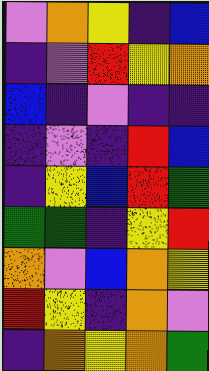[["violet", "orange", "yellow", "indigo", "blue"], ["indigo", "violet", "red", "yellow", "orange"], ["blue", "indigo", "violet", "indigo", "indigo"], ["indigo", "violet", "indigo", "red", "blue"], ["indigo", "yellow", "blue", "red", "green"], ["green", "green", "indigo", "yellow", "red"], ["orange", "violet", "blue", "orange", "yellow"], ["red", "yellow", "indigo", "orange", "violet"], ["indigo", "orange", "yellow", "orange", "green"]]